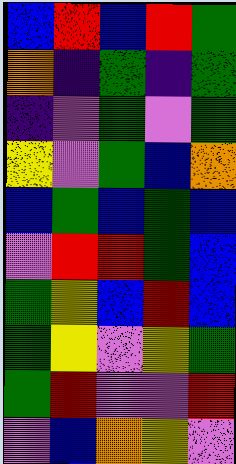[["blue", "red", "blue", "red", "green"], ["orange", "indigo", "green", "indigo", "green"], ["indigo", "violet", "green", "violet", "green"], ["yellow", "violet", "green", "blue", "orange"], ["blue", "green", "blue", "green", "blue"], ["violet", "red", "red", "green", "blue"], ["green", "yellow", "blue", "red", "blue"], ["green", "yellow", "violet", "yellow", "green"], ["green", "red", "violet", "violet", "red"], ["violet", "blue", "orange", "yellow", "violet"]]